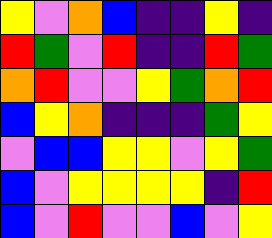[["yellow", "violet", "orange", "blue", "indigo", "indigo", "yellow", "indigo"], ["red", "green", "violet", "red", "indigo", "indigo", "red", "green"], ["orange", "red", "violet", "violet", "yellow", "green", "orange", "red"], ["blue", "yellow", "orange", "indigo", "indigo", "indigo", "green", "yellow"], ["violet", "blue", "blue", "yellow", "yellow", "violet", "yellow", "green"], ["blue", "violet", "yellow", "yellow", "yellow", "yellow", "indigo", "red"], ["blue", "violet", "red", "violet", "violet", "blue", "violet", "yellow"]]